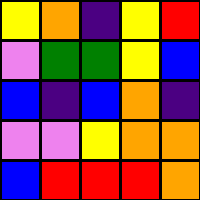[["yellow", "orange", "indigo", "yellow", "red"], ["violet", "green", "green", "yellow", "blue"], ["blue", "indigo", "blue", "orange", "indigo"], ["violet", "violet", "yellow", "orange", "orange"], ["blue", "red", "red", "red", "orange"]]